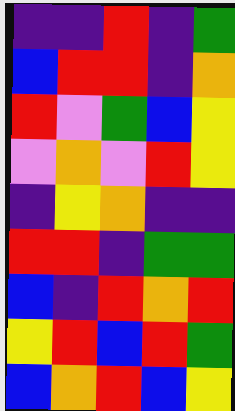[["indigo", "indigo", "red", "indigo", "green"], ["blue", "red", "red", "indigo", "orange"], ["red", "violet", "green", "blue", "yellow"], ["violet", "orange", "violet", "red", "yellow"], ["indigo", "yellow", "orange", "indigo", "indigo"], ["red", "red", "indigo", "green", "green"], ["blue", "indigo", "red", "orange", "red"], ["yellow", "red", "blue", "red", "green"], ["blue", "orange", "red", "blue", "yellow"]]